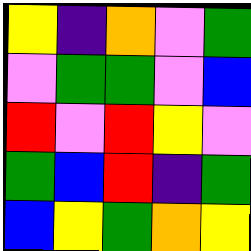[["yellow", "indigo", "orange", "violet", "green"], ["violet", "green", "green", "violet", "blue"], ["red", "violet", "red", "yellow", "violet"], ["green", "blue", "red", "indigo", "green"], ["blue", "yellow", "green", "orange", "yellow"]]